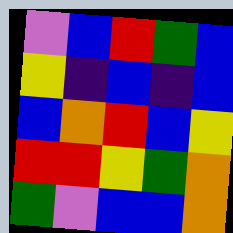[["violet", "blue", "red", "green", "blue"], ["yellow", "indigo", "blue", "indigo", "blue"], ["blue", "orange", "red", "blue", "yellow"], ["red", "red", "yellow", "green", "orange"], ["green", "violet", "blue", "blue", "orange"]]